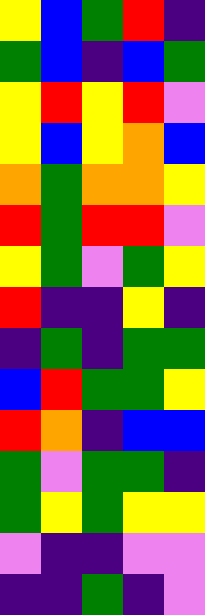[["yellow", "blue", "green", "red", "indigo"], ["green", "blue", "indigo", "blue", "green"], ["yellow", "red", "yellow", "red", "violet"], ["yellow", "blue", "yellow", "orange", "blue"], ["orange", "green", "orange", "orange", "yellow"], ["red", "green", "red", "red", "violet"], ["yellow", "green", "violet", "green", "yellow"], ["red", "indigo", "indigo", "yellow", "indigo"], ["indigo", "green", "indigo", "green", "green"], ["blue", "red", "green", "green", "yellow"], ["red", "orange", "indigo", "blue", "blue"], ["green", "violet", "green", "green", "indigo"], ["green", "yellow", "green", "yellow", "yellow"], ["violet", "indigo", "indigo", "violet", "violet"], ["indigo", "indigo", "green", "indigo", "violet"]]